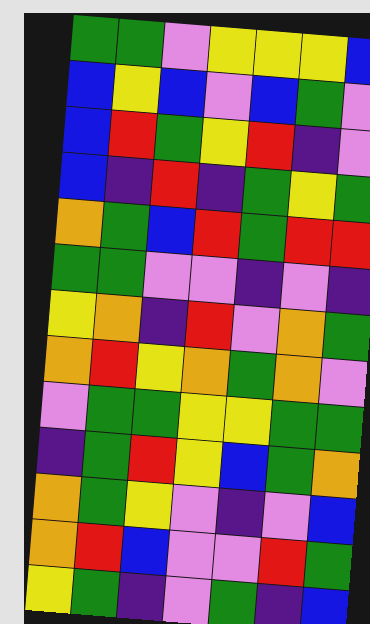[["green", "green", "violet", "yellow", "yellow", "yellow", "blue"], ["blue", "yellow", "blue", "violet", "blue", "green", "violet"], ["blue", "red", "green", "yellow", "red", "indigo", "violet"], ["blue", "indigo", "red", "indigo", "green", "yellow", "green"], ["orange", "green", "blue", "red", "green", "red", "red"], ["green", "green", "violet", "violet", "indigo", "violet", "indigo"], ["yellow", "orange", "indigo", "red", "violet", "orange", "green"], ["orange", "red", "yellow", "orange", "green", "orange", "violet"], ["violet", "green", "green", "yellow", "yellow", "green", "green"], ["indigo", "green", "red", "yellow", "blue", "green", "orange"], ["orange", "green", "yellow", "violet", "indigo", "violet", "blue"], ["orange", "red", "blue", "violet", "violet", "red", "green"], ["yellow", "green", "indigo", "violet", "green", "indigo", "blue"]]